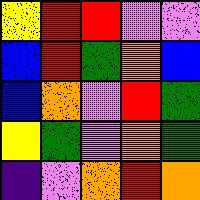[["yellow", "red", "red", "violet", "violet"], ["blue", "red", "green", "orange", "blue"], ["blue", "orange", "violet", "red", "green"], ["yellow", "green", "violet", "orange", "green"], ["indigo", "violet", "orange", "red", "orange"]]